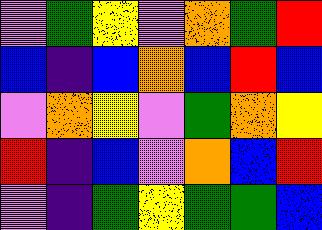[["violet", "green", "yellow", "violet", "orange", "green", "red"], ["blue", "indigo", "blue", "orange", "blue", "red", "blue"], ["violet", "orange", "yellow", "violet", "green", "orange", "yellow"], ["red", "indigo", "blue", "violet", "orange", "blue", "red"], ["violet", "indigo", "green", "yellow", "green", "green", "blue"]]